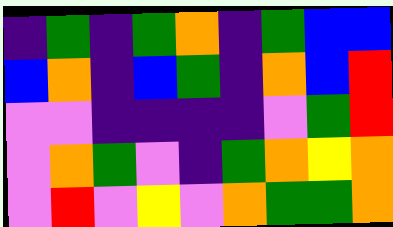[["indigo", "green", "indigo", "green", "orange", "indigo", "green", "blue", "blue"], ["blue", "orange", "indigo", "blue", "green", "indigo", "orange", "blue", "red"], ["violet", "violet", "indigo", "indigo", "indigo", "indigo", "violet", "green", "red"], ["violet", "orange", "green", "violet", "indigo", "green", "orange", "yellow", "orange"], ["violet", "red", "violet", "yellow", "violet", "orange", "green", "green", "orange"]]